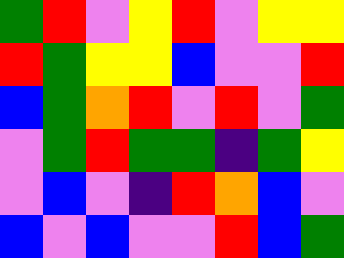[["green", "red", "violet", "yellow", "red", "violet", "yellow", "yellow"], ["red", "green", "yellow", "yellow", "blue", "violet", "violet", "red"], ["blue", "green", "orange", "red", "violet", "red", "violet", "green"], ["violet", "green", "red", "green", "green", "indigo", "green", "yellow"], ["violet", "blue", "violet", "indigo", "red", "orange", "blue", "violet"], ["blue", "violet", "blue", "violet", "violet", "red", "blue", "green"]]